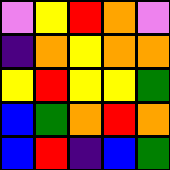[["violet", "yellow", "red", "orange", "violet"], ["indigo", "orange", "yellow", "orange", "orange"], ["yellow", "red", "yellow", "yellow", "green"], ["blue", "green", "orange", "red", "orange"], ["blue", "red", "indigo", "blue", "green"]]